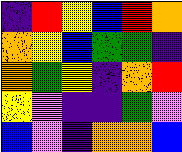[["indigo", "red", "yellow", "blue", "red", "orange"], ["orange", "yellow", "blue", "green", "green", "indigo"], ["orange", "green", "yellow", "indigo", "orange", "red"], ["yellow", "violet", "indigo", "indigo", "green", "violet"], ["blue", "violet", "indigo", "orange", "orange", "blue"]]